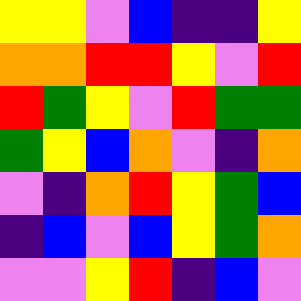[["yellow", "yellow", "violet", "blue", "indigo", "indigo", "yellow"], ["orange", "orange", "red", "red", "yellow", "violet", "red"], ["red", "green", "yellow", "violet", "red", "green", "green"], ["green", "yellow", "blue", "orange", "violet", "indigo", "orange"], ["violet", "indigo", "orange", "red", "yellow", "green", "blue"], ["indigo", "blue", "violet", "blue", "yellow", "green", "orange"], ["violet", "violet", "yellow", "red", "indigo", "blue", "violet"]]